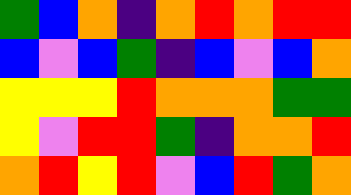[["green", "blue", "orange", "indigo", "orange", "red", "orange", "red", "red"], ["blue", "violet", "blue", "green", "indigo", "blue", "violet", "blue", "orange"], ["yellow", "yellow", "yellow", "red", "orange", "orange", "orange", "green", "green"], ["yellow", "violet", "red", "red", "green", "indigo", "orange", "orange", "red"], ["orange", "red", "yellow", "red", "violet", "blue", "red", "green", "orange"]]